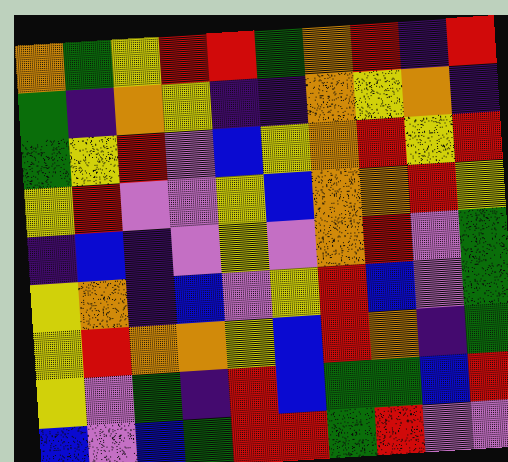[["orange", "green", "yellow", "red", "red", "green", "orange", "red", "indigo", "red"], ["green", "indigo", "orange", "yellow", "indigo", "indigo", "orange", "yellow", "orange", "indigo"], ["green", "yellow", "red", "violet", "blue", "yellow", "orange", "red", "yellow", "red"], ["yellow", "red", "violet", "violet", "yellow", "blue", "orange", "orange", "red", "yellow"], ["indigo", "blue", "indigo", "violet", "yellow", "violet", "orange", "red", "violet", "green"], ["yellow", "orange", "indigo", "blue", "violet", "yellow", "red", "blue", "violet", "green"], ["yellow", "red", "orange", "orange", "yellow", "blue", "red", "orange", "indigo", "green"], ["yellow", "violet", "green", "indigo", "red", "blue", "green", "green", "blue", "red"], ["blue", "violet", "blue", "green", "red", "red", "green", "red", "violet", "violet"]]